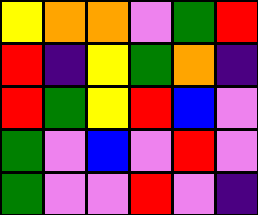[["yellow", "orange", "orange", "violet", "green", "red"], ["red", "indigo", "yellow", "green", "orange", "indigo"], ["red", "green", "yellow", "red", "blue", "violet"], ["green", "violet", "blue", "violet", "red", "violet"], ["green", "violet", "violet", "red", "violet", "indigo"]]